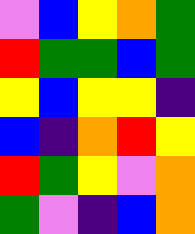[["violet", "blue", "yellow", "orange", "green"], ["red", "green", "green", "blue", "green"], ["yellow", "blue", "yellow", "yellow", "indigo"], ["blue", "indigo", "orange", "red", "yellow"], ["red", "green", "yellow", "violet", "orange"], ["green", "violet", "indigo", "blue", "orange"]]